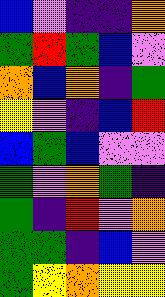[["blue", "violet", "indigo", "indigo", "orange"], ["green", "red", "green", "blue", "violet"], ["orange", "blue", "orange", "indigo", "green"], ["yellow", "violet", "indigo", "blue", "red"], ["blue", "green", "blue", "violet", "violet"], ["green", "violet", "orange", "green", "indigo"], ["green", "indigo", "red", "violet", "orange"], ["green", "green", "indigo", "blue", "violet"], ["green", "yellow", "orange", "yellow", "yellow"]]